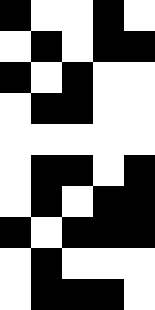[["black", "white", "white", "black", "white"], ["white", "black", "white", "black", "black"], ["black", "white", "black", "white", "white"], ["white", "black", "black", "white", "white"], ["white", "white", "white", "white", "white"], ["white", "black", "black", "white", "black"], ["white", "black", "white", "black", "black"], ["black", "white", "black", "black", "black"], ["white", "black", "white", "white", "white"], ["white", "black", "black", "black", "white"]]